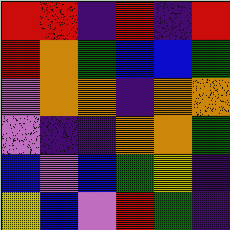[["red", "red", "indigo", "red", "indigo", "red"], ["red", "orange", "green", "blue", "blue", "green"], ["violet", "orange", "orange", "indigo", "orange", "orange"], ["violet", "indigo", "indigo", "orange", "orange", "green"], ["blue", "violet", "blue", "green", "yellow", "indigo"], ["yellow", "blue", "violet", "red", "green", "indigo"]]